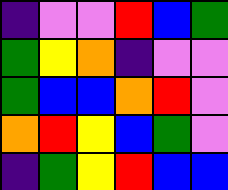[["indigo", "violet", "violet", "red", "blue", "green"], ["green", "yellow", "orange", "indigo", "violet", "violet"], ["green", "blue", "blue", "orange", "red", "violet"], ["orange", "red", "yellow", "blue", "green", "violet"], ["indigo", "green", "yellow", "red", "blue", "blue"]]